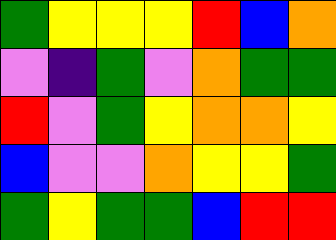[["green", "yellow", "yellow", "yellow", "red", "blue", "orange"], ["violet", "indigo", "green", "violet", "orange", "green", "green"], ["red", "violet", "green", "yellow", "orange", "orange", "yellow"], ["blue", "violet", "violet", "orange", "yellow", "yellow", "green"], ["green", "yellow", "green", "green", "blue", "red", "red"]]